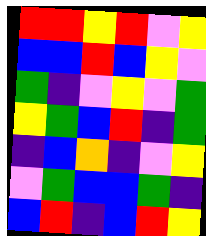[["red", "red", "yellow", "red", "violet", "yellow"], ["blue", "blue", "red", "blue", "yellow", "violet"], ["green", "indigo", "violet", "yellow", "violet", "green"], ["yellow", "green", "blue", "red", "indigo", "green"], ["indigo", "blue", "orange", "indigo", "violet", "yellow"], ["violet", "green", "blue", "blue", "green", "indigo"], ["blue", "red", "indigo", "blue", "red", "yellow"]]